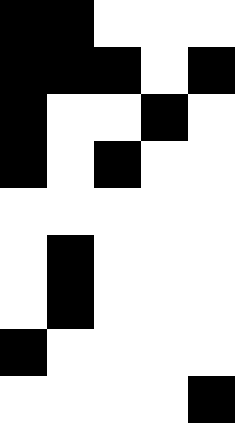[["black", "black", "white", "white", "white"], ["black", "black", "black", "white", "black"], ["black", "white", "white", "black", "white"], ["black", "white", "black", "white", "white"], ["white", "white", "white", "white", "white"], ["white", "black", "white", "white", "white"], ["white", "black", "white", "white", "white"], ["black", "white", "white", "white", "white"], ["white", "white", "white", "white", "black"]]